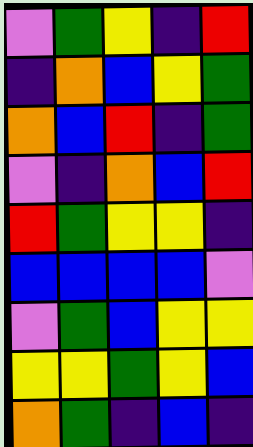[["violet", "green", "yellow", "indigo", "red"], ["indigo", "orange", "blue", "yellow", "green"], ["orange", "blue", "red", "indigo", "green"], ["violet", "indigo", "orange", "blue", "red"], ["red", "green", "yellow", "yellow", "indigo"], ["blue", "blue", "blue", "blue", "violet"], ["violet", "green", "blue", "yellow", "yellow"], ["yellow", "yellow", "green", "yellow", "blue"], ["orange", "green", "indigo", "blue", "indigo"]]